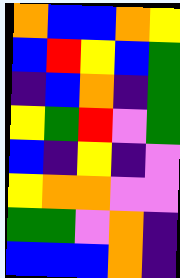[["orange", "blue", "blue", "orange", "yellow"], ["blue", "red", "yellow", "blue", "green"], ["indigo", "blue", "orange", "indigo", "green"], ["yellow", "green", "red", "violet", "green"], ["blue", "indigo", "yellow", "indigo", "violet"], ["yellow", "orange", "orange", "violet", "violet"], ["green", "green", "violet", "orange", "indigo"], ["blue", "blue", "blue", "orange", "indigo"]]